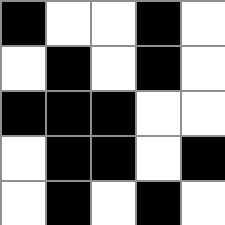[["black", "white", "white", "black", "white"], ["white", "black", "white", "black", "white"], ["black", "black", "black", "white", "white"], ["white", "black", "black", "white", "black"], ["white", "black", "white", "black", "white"]]